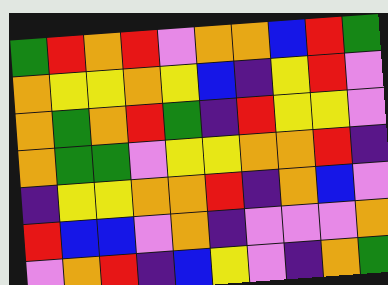[["green", "red", "orange", "red", "violet", "orange", "orange", "blue", "red", "green"], ["orange", "yellow", "yellow", "orange", "yellow", "blue", "indigo", "yellow", "red", "violet"], ["orange", "green", "orange", "red", "green", "indigo", "red", "yellow", "yellow", "violet"], ["orange", "green", "green", "violet", "yellow", "yellow", "orange", "orange", "red", "indigo"], ["indigo", "yellow", "yellow", "orange", "orange", "red", "indigo", "orange", "blue", "violet"], ["red", "blue", "blue", "violet", "orange", "indigo", "violet", "violet", "violet", "orange"], ["violet", "orange", "red", "indigo", "blue", "yellow", "violet", "indigo", "orange", "green"]]